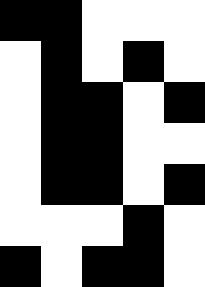[["black", "black", "white", "white", "white"], ["white", "black", "white", "black", "white"], ["white", "black", "black", "white", "black"], ["white", "black", "black", "white", "white"], ["white", "black", "black", "white", "black"], ["white", "white", "white", "black", "white"], ["black", "white", "black", "black", "white"]]